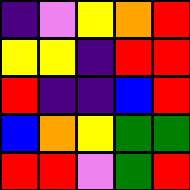[["indigo", "violet", "yellow", "orange", "red"], ["yellow", "yellow", "indigo", "red", "red"], ["red", "indigo", "indigo", "blue", "red"], ["blue", "orange", "yellow", "green", "green"], ["red", "red", "violet", "green", "red"]]